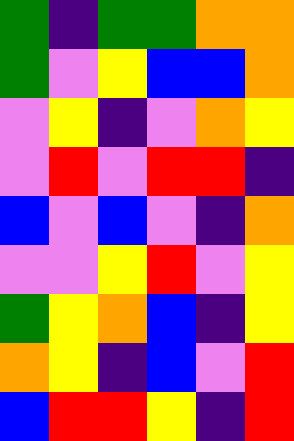[["green", "indigo", "green", "green", "orange", "orange"], ["green", "violet", "yellow", "blue", "blue", "orange"], ["violet", "yellow", "indigo", "violet", "orange", "yellow"], ["violet", "red", "violet", "red", "red", "indigo"], ["blue", "violet", "blue", "violet", "indigo", "orange"], ["violet", "violet", "yellow", "red", "violet", "yellow"], ["green", "yellow", "orange", "blue", "indigo", "yellow"], ["orange", "yellow", "indigo", "blue", "violet", "red"], ["blue", "red", "red", "yellow", "indigo", "red"]]